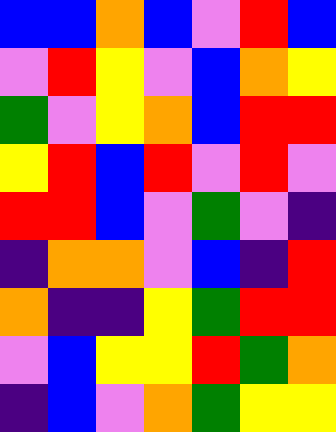[["blue", "blue", "orange", "blue", "violet", "red", "blue"], ["violet", "red", "yellow", "violet", "blue", "orange", "yellow"], ["green", "violet", "yellow", "orange", "blue", "red", "red"], ["yellow", "red", "blue", "red", "violet", "red", "violet"], ["red", "red", "blue", "violet", "green", "violet", "indigo"], ["indigo", "orange", "orange", "violet", "blue", "indigo", "red"], ["orange", "indigo", "indigo", "yellow", "green", "red", "red"], ["violet", "blue", "yellow", "yellow", "red", "green", "orange"], ["indigo", "blue", "violet", "orange", "green", "yellow", "yellow"]]